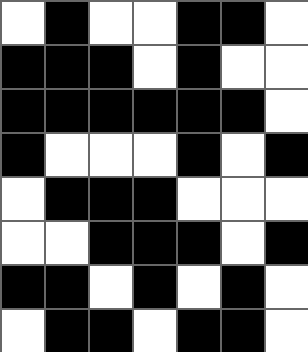[["white", "black", "white", "white", "black", "black", "white"], ["black", "black", "black", "white", "black", "white", "white"], ["black", "black", "black", "black", "black", "black", "white"], ["black", "white", "white", "white", "black", "white", "black"], ["white", "black", "black", "black", "white", "white", "white"], ["white", "white", "black", "black", "black", "white", "black"], ["black", "black", "white", "black", "white", "black", "white"], ["white", "black", "black", "white", "black", "black", "white"]]